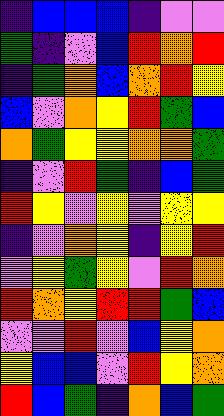[["indigo", "blue", "blue", "blue", "indigo", "violet", "violet"], ["green", "indigo", "violet", "blue", "red", "orange", "red"], ["indigo", "green", "orange", "blue", "orange", "red", "yellow"], ["blue", "violet", "orange", "yellow", "red", "green", "blue"], ["orange", "green", "yellow", "yellow", "orange", "orange", "green"], ["indigo", "violet", "red", "green", "indigo", "blue", "green"], ["red", "yellow", "violet", "yellow", "violet", "yellow", "yellow"], ["indigo", "violet", "orange", "yellow", "indigo", "yellow", "red"], ["violet", "yellow", "green", "yellow", "violet", "red", "orange"], ["red", "orange", "yellow", "red", "red", "green", "blue"], ["violet", "violet", "red", "violet", "blue", "yellow", "orange"], ["yellow", "blue", "blue", "violet", "red", "yellow", "orange"], ["red", "blue", "green", "indigo", "orange", "blue", "green"]]